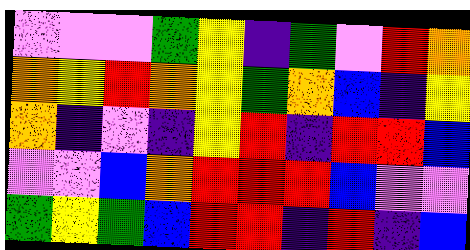[["violet", "violet", "violet", "green", "yellow", "indigo", "green", "violet", "red", "orange"], ["orange", "yellow", "red", "orange", "yellow", "green", "orange", "blue", "indigo", "yellow"], ["orange", "indigo", "violet", "indigo", "yellow", "red", "indigo", "red", "red", "blue"], ["violet", "violet", "blue", "orange", "red", "red", "red", "blue", "violet", "violet"], ["green", "yellow", "green", "blue", "red", "red", "indigo", "red", "indigo", "blue"]]